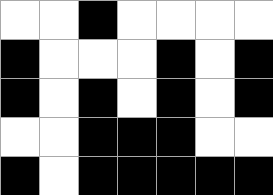[["white", "white", "black", "white", "white", "white", "white"], ["black", "white", "white", "white", "black", "white", "black"], ["black", "white", "black", "white", "black", "white", "black"], ["white", "white", "black", "black", "black", "white", "white"], ["black", "white", "black", "black", "black", "black", "black"]]